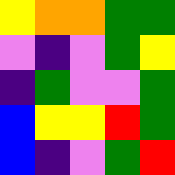[["yellow", "orange", "orange", "green", "green"], ["violet", "indigo", "violet", "green", "yellow"], ["indigo", "green", "violet", "violet", "green"], ["blue", "yellow", "yellow", "red", "green"], ["blue", "indigo", "violet", "green", "red"]]